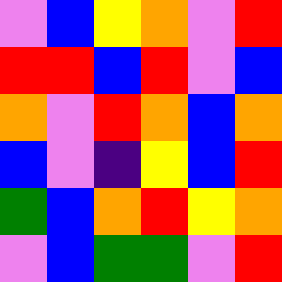[["violet", "blue", "yellow", "orange", "violet", "red"], ["red", "red", "blue", "red", "violet", "blue"], ["orange", "violet", "red", "orange", "blue", "orange"], ["blue", "violet", "indigo", "yellow", "blue", "red"], ["green", "blue", "orange", "red", "yellow", "orange"], ["violet", "blue", "green", "green", "violet", "red"]]